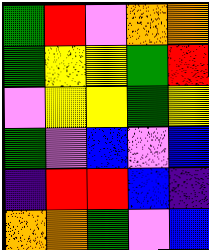[["green", "red", "violet", "orange", "orange"], ["green", "yellow", "yellow", "green", "red"], ["violet", "yellow", "yellow", "green", "yellow"], ["green", "violet", "blue", "violet", "blue"], ["indigo", "red", "red", "blue", "indigo"], ["orange", "orange", "green", "violet", "blue"]]